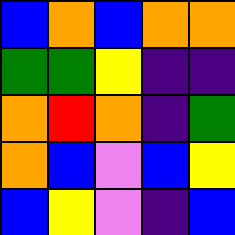[["blue", "orange", "blue", "orange", "orange"], ["green", "green", "yellow", "indigo", "indigo"], ["orange", "red", "orange", "indigo", "green"], ["orange", "blue", "violet", "blue", "yellow"], ["blue", "yellow", "violet", "indigo", "blue"]]